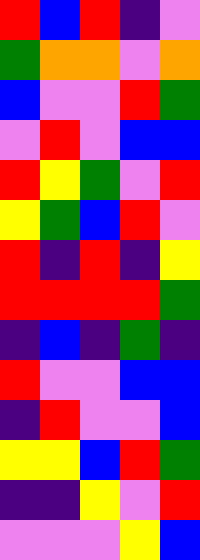[["red", "blue", "red", "indigo", "violet"], ["green", "orange", "orange", "violet", "orange"], ["blue", "violet", "violet", "red", "green"], ["violet", "red", "violet", "blue", "blue"], ["red", "yellow", "green", "violet", "red"], ["yellow", "green", "blue", "red", "violet"], ["red", "indigo", "red", "indigo", "yellow"], ["red", "red", "red", "red", "green"], ["indigo", "blue", "indigo", "green", "indigo"], ["red", "violet", "violet", "blue", "blue"], ["indigo", "red", "violet", "violet", "blue"], ["yellow", "yellow", "blue", "red", "green"], ["indigo", "indigo", "yellow", "violet", "red"], ["violet", "violet", "violet", "yellow", "blue"]]